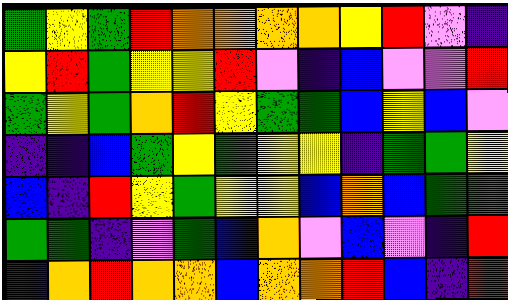[["green", "yellow", "green", "red", "orange", "orange", "orange", "orange", "yellow", "red", "violet", "indigo"], ["yellow", "red", "green", "yellow", "yellow", "red", "violet", "indigo", "blue", "violet", "violet", "red"], ["green", "yellow", "green", "orange", "red", "yellow", "green", "green", "blue", "yellow", "blue", "violet"], ["indigo", "indigo", "blue", "green", "yellow", "green", "yellow", "yellow", "indigo", "green", "green", "yellow"], ["blue", "indigo", "red", "yellow", "green", "yellow", "yellow", "blue", "orange", "blue", "green", "green"], ["green", "green", "indigo", "violet", "green", "blue", "orange", "violet", "blue", "violet", "indigo", "red"], ["indigo", "orange", "red", "orange", "orange", "blue", "orange", "orange", "red", "blue", "indigo", "red"]]